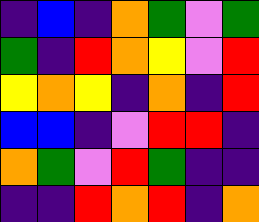[["indigo", "blue", "indigo", "orange", "green", "violet", "green"], ["green", "indigo", "red", "orange", "yellow", "violet", "red"], ["yellow", "orange", "yellow", "indigo", "orange", "indigo", "red"], ["blue", "blue", "indigo", "violet", "red", "red", "indigo"], ["orange", "green", "violet", "red", "green", "indigo", "indigo"], ["indigo", "indigo", "red", "orange", "red", "indigo", "orange"]]